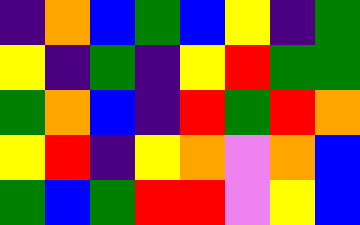[["indigo", "orange", "blue", "green", "blue", "yellow", "indigo", "green"], ["yellow", "indigo", "green", "indigo", "yellow", "red", "green", "green"], ["green", "orange", "blue", "indigo", "red", "green", "red", "orange"], ["yellow", "red", "indigo", "yellow", "orange", "violet", "orange", "blue"], ["green", "blue", "green", "red", "red", "violet", "yellow", "blue"]]